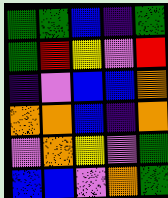[["green", "green", "blue", "indigo", "green"], ["green", "red", "yellow", "violet", "red"], ["indigo", "violet", "blue", "blue", "orange"], ["orange", "orange", "blue", "indigo", "orange"], ["violet", "orange", "yellow", "violet", "green"], ["blue", "blue", "violet", "orange", "green"]]